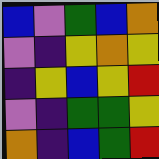[["blue", "violet", "green", "blue", "orange"], ["violet", "indigo", "yellow", "orange", "yellow"], ["indigo", "yellow", "blue", "yellow", "red"], ["violet", "indigo", "green", "green", "yellow"], ["orange", "indigo", "blue", "green", "red"]]